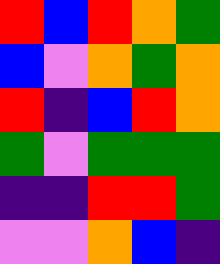[["red", "blue", "red", "orange", "green"], ["blue", "violet", "orange", "green", "orange"], ["red", "indigo", "blue", "red", "orange"], ["green", "violet", "green", "green", "green"], ["indigo", "indigo", "red", "red", "green"], ["violet", "violet", "orange", "blue", "indigo"]]